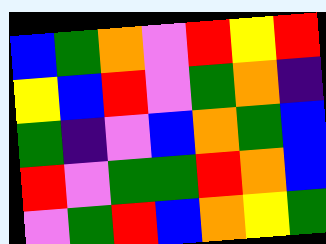[["blue", "green", "orange", "violet", "red", "yellow", "red"], ["yellow", "blue", "red", "violet", "green", "orange", "indigo"], ["green", "indigo", "violet", "blue", "orange", "green", "blue"], ["red", "violet", "green", "green", "red", "orange", "blue"], ["violet", "green", "red", "blue", "orange", "yellow", "green"]]